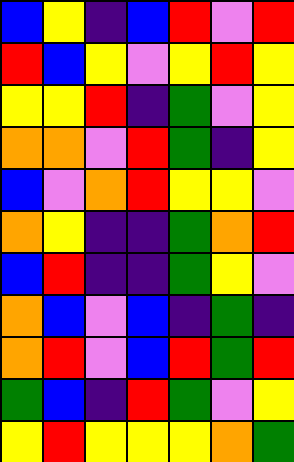[["blue", "yellow", "indigo", "blue", "red", "violet", "red"], ["red", "blue", "yellow", "violet", "yellow", "red", "yellow"], ["yellow", "yellow", "red", "indigo", "green", "violet", "yellow"], ["orange", "orange", "violet", "red", "green", "indigo", "yellow"], ["blue", "violet", "orange", "red", "yellow", "yellow", "violet"], ["orange", "yellow", "indigo", "indigo", "green", "orange", "red"], ["blue", "red", "indigo", "indigo", "green", "yellow", "violet"], ["orange", "blue", "violet", "blue", "indigo", "green", "indigo"], ["orange", "red", "violet", "blue", "red", "green", "red"], ["green", "blue", "indigo", "red", "green", "violet", "yellow"], ["yellow", "red", "yellow", "yellow", "yellow", "orange", "green"]]